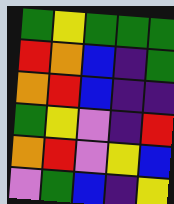[["green", "yellow", "green", "green", "green"], ["red", "orange", "blue", "indigo", "green"], ["orange", "red", "blue", "indigo", "indigo"], ["green", "yellow", "violet", "indigo", "red"], ["orange", "red", "violet", "yellow", "blue"], ["violet", "green", "blue", "indigo", "yellow"]]